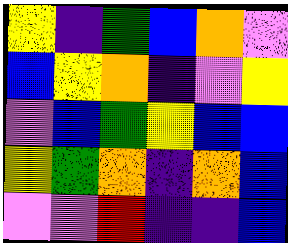[["yellow", "indigo", "green", "blue", "orange", "violet"], ["blue", "yellow", "orange", "indigo", "violet", "yellow"], ["violet", "blue", "green", "yellow", "blue", "blue"], ["yellow", "green", "orange", "indigo", "orange", "blue"], ["violet", "violet", "red", "indigo", "indigo", "blue"]]